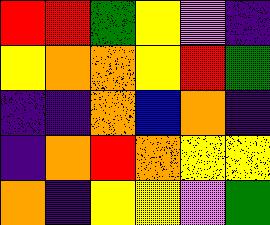[["red", "red", "green", "yellow", "violet", "indigo"], ["yellow", "orange", "orange", "yellow", "red", "green"], ["indigo", "indigo", "orange", "blue", "orange", "indigo"], ["indigo", "orange", "red", "orange", "yellow", "yellow"], ["orange", "indigo", "yellow", "yellow", "violet", "green"]]